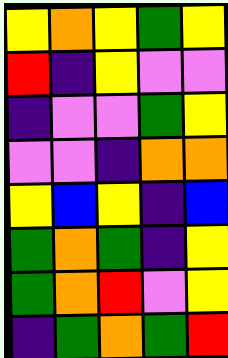[["yellow", "orange", "yellow", "green", "yellow"], ["red", "indigo", "yellow", "violet", "violet"], ["indigo", "violet", "violet", "green", "yellow"], ["violet", "violet", "indigo", "orange", "orange"], ["yellow", "blue", "yellow", "indigo", "blue"], ["green", "orange", "green", "indigo", "yellow"], ["green", "orange", "red", "violet", "yellow"], ["indigo", "green", "orange", "green", "red"]]